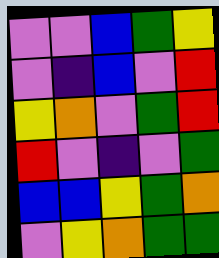[["violet", "violet", "blue", "green", "yellow"], ["violet", "indigo", "blue", "violet", "red"], ["yellow", "orange", "violet", "green", "red"], ["red", "violet", "indigo", "violet", "green"], ["blue", "blue", "yellow", "green", "orange"], ["violet", "yellow", "orange", "green", "green"]]